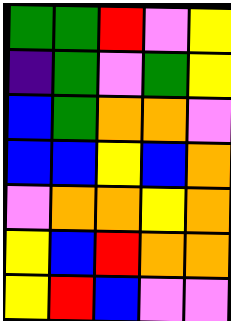[["green", "green", "red", "violet", "yellow"], ["indigo", "green", "violet", "green", "yellow"], ["blue", "green", "orange", "orange", "violet"], ["blue", "blue", "yellow", "blue", "orange"], ["violet", "orange", "orange", "yellow", "orange"], ["yellow", "blue", "red", "orange", "orange"], ["yellow", "red", "blue", "violet", "violet"]]